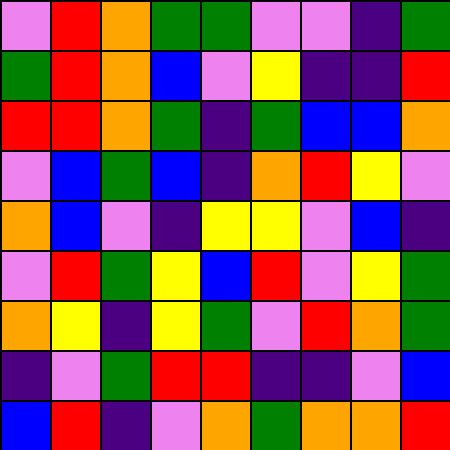[["violet", "red", "orange", "green", "green", "violet", "violet", "indigo", "green"], ["green", "red", "orange", "blue", "violet", "yellow", "indigo", "indigo", "red"], ["red", "red", "orange", "green", "indigo", "green", "blue", "blue", "orange"], ["violet", "blue", "green", "blue", "indigo", "orange", "red", "yellow", "violet"], ["orange", "blue", "violet", "indigo", "yellow", "yellow", "violet", "blue", "indigo"], ["violet", "red", "green", "yellow", "blue", "red", "violet", "yellow", "green"], ["orange", "yellow", "indigo", "yellow", "green", "violet", "red", "orange", "green"], ["indigo", "violet", "green", "red", "red", "indigo", "indigo", "violet", "blue"], ["blue", "red", "indigo", "violet", "orange", "green", "orange", "orange", "red"]]